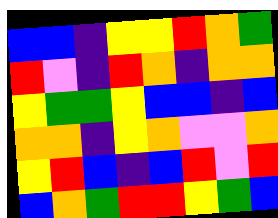[["blue", "blue", "indigo", "yellow", "yellow", "red", "orange", "green"], ["red", "violet", "indigo", "red", "orange", "indigo", "orange", "orange"], ["yellow", "green", "green", "yellow", "blue", "blue", "indigo", "blue"], ["orange", "orange", "indigo", "yellow", "orange", "violet", "violet", "orange"], ["yellow", "red", "blue", "indigo", "blue", "red", "violet", "red"], ["blue", "orange", "green", "red", "red", "yellow", "green", "blue"]]